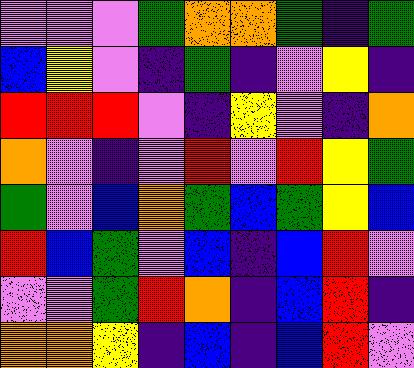[["violet", "violet", "violet", "green", "orange", "orange", "green", "indigo", "green"], ["blue", "yellow", "violet", "indigo", "green", "indigo", "violet", "yellow", "indigo"], ["red", "red", "red", "violet", "indigo", "yellow", "violet", "indigo", "orange"], ["orange", "violet", "indigo", "violet", "red", "violet", "red", "yellow", "green"], ["green", "violet", "blue", "orange", "green", "blue", "green", "yellow", "blue"], ["red", "blue", "green", "violet", "blue", "indigo", "blue", "red", "violet"], ["violet", "violet", "green", "red", "orange", "indigo", "blue", "red", "indigo"], ["orange", "orange", "yellow", "indigo", "blue", "indigo", "blue", "red", "violet"]]